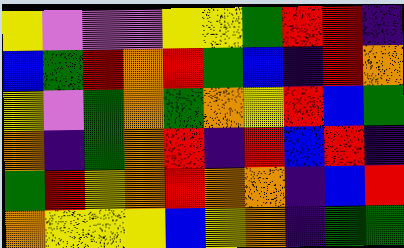[["yellow", "violet", "violet", "violet", "yellow", "yellow", "green", "red", "red", "indigo"], ["blue", "green", "red", "orange", "red", "green", "blue", "indigo", "red", "orange"], ["yellow", "violet", "green", "orange", "green", "orange", "yellow", "red", "blue", "green"], ["orange", "indigo", "green", "orange", "red", "indigo", "red", "blue", "red", "indigo"], ["green", "red", "yellow", "orange", "red", "orange", "orange", "indigo", "blue", "red"], ["orange", "yellow", "yellow", "yellow", "blue", "yellow", "orange", "indigo", "green", "green"]]